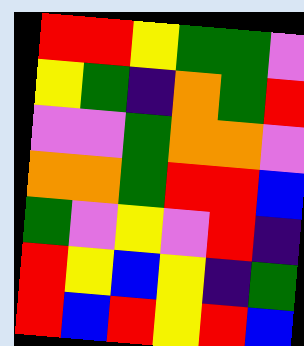[["red", "red", "yellow", "green", "green", "violet"], ["yellow", "green", "indigo", "orange", "green", "red"], ["violet", "violet", "green", "orange", "orange", "violet"], ["orange", "orange", "green", "red", "red", "blue"], ["green", "violet", "yellow", "violet", "red", "indigo"], ["red", "yellow", "blue", "yellow", "indigo", "green"], ["red", "blue", "red", "yellow", "red", "blue"]]